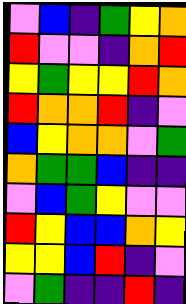[["violet", "blue", "indigo", "green", "yellow", "orange"], ["red", "violet", "violet", "indigo", "orange", "red"], ["yellow", "green", "yellow", "yellow", "red", "orange"], ["red", "orange", "orange", "red", "indigo", "violet"], ["blue", "yellow", "orange", "orange", "violet", "green"], ["orange", "green", "green", "blue", "indigo", "indigo"], ["violet", "blue", "green", "yellow", "violet", "violet"], ["red", "yellow", "blue", "blue", "orange", "yellow"], ["yellow", "yellow", "blue", "red", "indigo", "violet"], ["violet", "green", "indigo", "indigo", "red", "indigo"]]